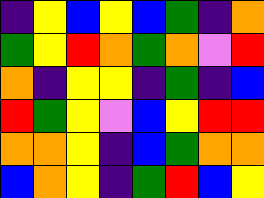[["indigo", "yellow", "blue", "yellow", "blue", "green", "indigo", "orange"], ["green", "yellow", "red", "orange", "green", "orange", "violet", "red"], ["orange", "indigo", "yellow", "yellow", "indigo", "green", "indigo", "blue"], ["red", "green", "yellow", "violet", "blue", "yellow", "red", "red"], ["orange", "orange", "yellow", "indigo", "blue", "green", "orange", "orange"], ["blue", "orange", "yellow", "indigo", "green", "red", "blue", "yellow"]]